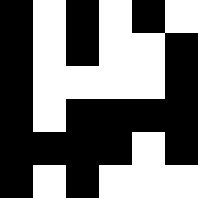[["black", "white", "black", "white", "black", "white"], ["black", "white", "black", "white", "white", "black"], ["black", "white", "white", "white", "white", "black"], ["black", "white", "black", "black", "black", "black"], ["black", "black", "black", "black", "white", "black"], ["black", "white", "black", "white", "white", "white"]]